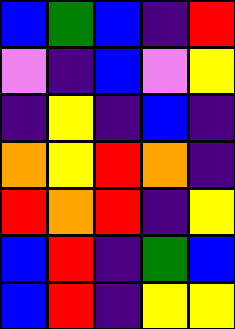[["blue", "green", "blue", "indigo", "red"], ["violet", "indigo", "blue", "violet", "yellow"], ["indigo", "yellow", "indigo", "blue", "indigo"], ["orange", "yellow", "red", "orange", "indigo"], ["red", "orange", "red", "indigo", "yellow"], ["blue", "red", "indigo", "green", "blue"], ["blue", "red", "indigo", "yellow", "yellow"]]